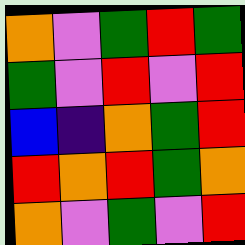[["orange", "violet", "green", "red", "green"], ["green", "violet", "red", "violet", "red"], ["blue", "indigo", "orange", "green", "red"], ["red", "orange", "red", "green", "orange"], ["orange", "violet", "green", "violet", "red"]]